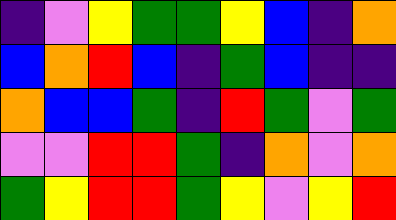[["indigo", "violet", "yellow", "green", "green", "yellow", "blue", "indigo", "orange"], ["blue", "orange", "red", "blue", "indigo", "green", "blue", "indigo", "indigo"], ["orange", "blue", "blue", "green", "indigo", "red", "green", "violet", "green"], ["violet", "violet", "red", "red", "green", "indigo", "orange", "violet", "orange"], ["green", "yellow", "red", "red", "green", "yellow", "violet", "yellow", "red"]]